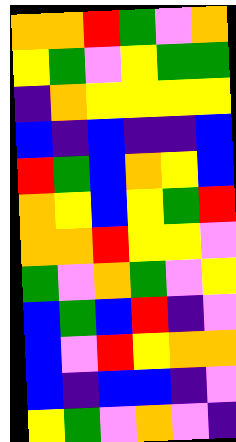[["orange", "orange", "red", "green", "violet", "orange"], ["yellow", "green", "violet", "yellow", "green", "green"], ["indigo", "orange", "yellow", "yellow", "yellow", "yellow"], ["blue", "indigo", "blue", "indigo", "indigo", "blue"], ["red", "green", "blue", "orange", "yellow", "blue"], ["orange", "yellow", "blue", "yellow", "green", "red"], ["orange", "orange", "red", "yellow", "yellow", "violet"], ["green", "violet", "orange", "green", "violet", "yellow"], ["blue", "green", "blue", "red", "indigo", "violet"], ["blue", "violet", "red", "yellow", "orange", "orange"], ["blue", "indigo", "blue", "blue", "indigo", "violet"], ["yellow", "green", "violet", "orange", "violet", "indigo"]]